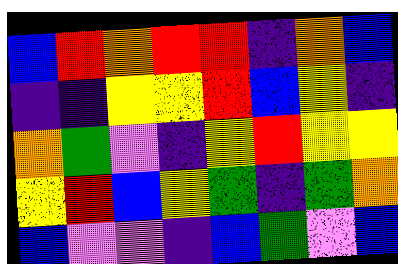[["blue", "red", "orange", "red", "red", "indigo", "orange", "blue"], ["indigo", "indigo", "yellow", "yellow", "red", "blue", "yellow", "indigo"], ["orange", "green", "violet", "indigo", "yellow", "red", "yellow", "yellow"], ["yellow", "red", "blue", "yellow", "green", "indigo", "green", "orange"], ["blue", "violet", "violet", "indigo", "blue", "green", "violet", "blue"]]